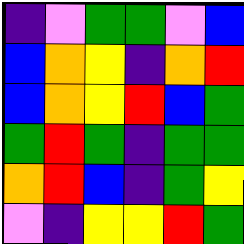[["indigo", "violet", "green", "green", "violet", "blue"], ["blue", "orange", "yellow", "indigo", "orange", "red"], ["blue", "orange", "yellow", "red", "blue", "green"], ["green", "red", "green", "indigo", "green", "green"], ["orange", "red", "blue", "indigo", "green", "yellow"], ["violet", "indigo", "yellow", "yellow", "red", "green"]]